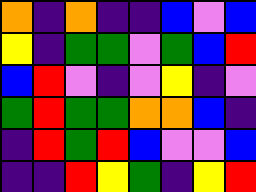[["orange", "indigo", "orange", "indigo", "indigo", "blue", "violet", "blue"], ["yellow", "indigo", "green", "green", "violet", "green", "blue", "red"], ["blue", "red", "violet", "indigo", "violet", "yellow", "indigo", "violet"], ["green", "red", "green", "green", "orange", "orange", "blue", "indigo"], ["indigo", "red", "green", "red", "blue", "violet", "violet", "blue"], ["indigo", "indigo", "red", "yellow", "green", "indigo", "yellow", "red"]]